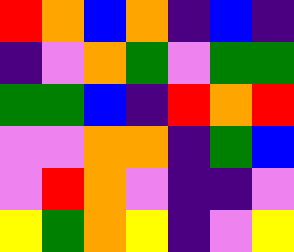[["red", "orange", "blue", "orange", "indigo", "blue", "indigo"], ["indigo", "violet", "orange", "green", "violet", "green", "green"], ["green", "green", "blue", "indigo", "red", "orange", "red"], ["violet", "violet", "orange", "orange", "indigo", "green", "blue"], ["violet", "red", "orange", "violet", "indigo", "indigo", "violet"], ["yellow", "green", "orange", "yellow", "indigo", "violet", "yellow"]]